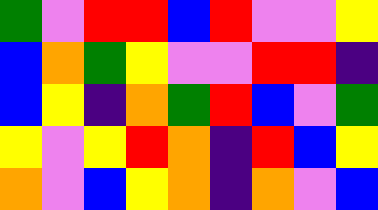[["green", "violet", "red", "red", "blue", "red", "violet", "violet", "yellow"], ["blue", "orange", "green", "yellow", "violet", "violet", "red", "red", "indigo"], ["blue", "yellow", "indigo", "orange", "green", "red", "blue", "violet", "green"], ["yellow", "violet", "yellow", "red", "orange", "indigo", "red", "blue", "yellow"], ["orange", "violet", "blue", "yellow", "orange", "indigo", "orange", "violet", "blue"]]